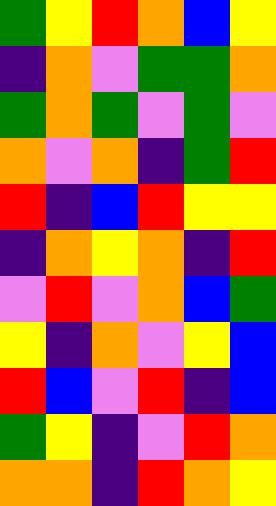[["green", "yellow", "red", "orange", "blue", "yellow"], ["indigo", "orange", "violet", "green", "green", "orange"], ["green", "orange", "green", "violet", "green", "violet"], ["orange", "violet", "orange", "indigo", "green", "red"], ["red", "indigo", "blue", "red", "yellow", "yellow"], ["indigo", "orange", "yellow", "orange", "indigo", "red"], ["violet", "red", "violet", "orange", "blue", "green"], ["yellow", "indigo", "orange", "violet", "yellow", "blue"], ["red", "blue", "violet", "red", "indigo", "blue"], ["green", "yellow", "indigo", "violet", "red", "orange"], ["orange", "orange", "indigo", "red", "orange", "yellow"]]